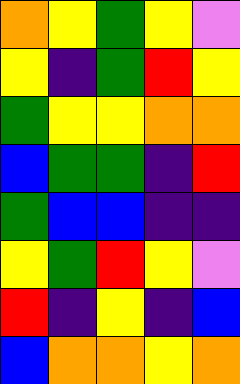[["orange", "yellow", "green", "yellow", "violet"], ["yellow", "indigo", "green", "red", "yellow"], ["green", "yellow", "yellow", "orange", "orange"], ["blue", "green", "green", "indigo", "red"], ["green", "blue", "blue", "indigo", "indigo"], ["yellow", "green", "red", "yellow", "violet"], ["red", "indigo", "yellow", "indigo", "blue"], ["blue", "orange", "orange", "yellow", "orange"]]